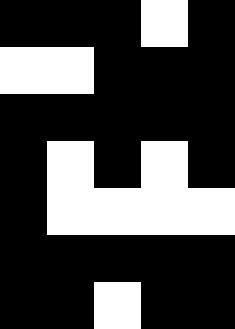[["black", "black", "black", "white", "black"], ["white", "white", "black", "black", "black"], ["black", "black", "black", "black", "black"], ["black", "white", "black", "white", "black"], ["black", "white", "white", "white", "white"], ["black", "black", "black", "black", "black"], ["black", "black", "white", "black", "black"]]